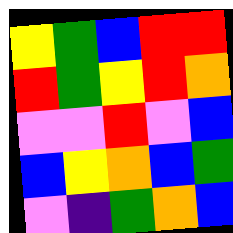[["yellow", "green", "blue", "red", "red"], ["red", "green", "yellow", "red", "orange"], ["violet", "violet", "red", "violet", "blue"], ["blue", "yellow", "orange", "blue", "green"], ["violet", "indigo", "green", "orange", "blue"]]